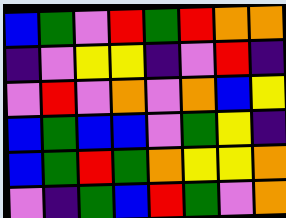[["blue", "green", "violet", "red", "green", "red", "orange", "orange"], ["indigo", "violet", "yellow", "yellow", "indigo", "violet", "red", "indigo"], ["violet", "red", "violet", "orange", "violet", "orange", "blue", "yellow"], ["blue", "green", "blue", "blue", "violet", "green", "yellow", "indigo"], ["blue", "green", "red", "green", "orange", "yellow", "yellow", "orange"], ["violet", "indigo", "green", "blue", "red", "green", "violet", "orange"]]